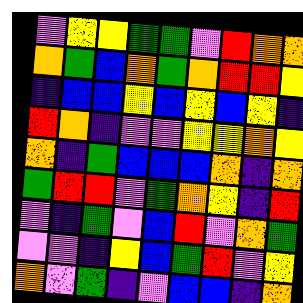[["violet", "yellow", "yellow", "green", "green", "violet", "red", "orange", "orange"], ["orange", "green", "blue", "orange", "green", "orange", "red", "red", "yellow"], ["indigo", "blue", "blue", "yellow", "blue", "yellow", "blue", "yellow", "indigo"], ["red", "orange", "indigo", "violet", "violet", "yellow", "yellow", "orange", "yellow"], ["orange", "indigo", "green", "blue", "blue", "blue", "orange", "indigo", "orange"], ["green", "red", "red", "violet", "green", "orange", "yellow", "indigo", "red"], ["violet", "indigo", "green", "violet", "blue", "red", "violet", "orange", "green"], ["violet", "violet", "indigo", "yellow", "blue", "green", "red", "violet", "yellow"], ["orange", "violet", "green", "indigo", "violet", "blue", "blue", "indigo", "orange"]]